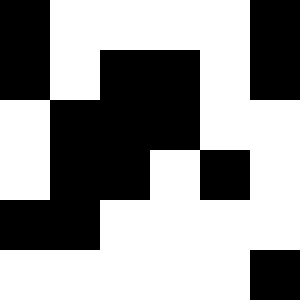[["black", "white", "white", "white", "white", "black"], ["black", "white", "black", "black", "white", "black"], ["white", "black", "black", "black", "white", "white"], ["white", "black", "black", "white", "black", "white"], ["black", "black", "white", "white", "white", "white"], ["white", "white", "white", "white", "white", "black"]]